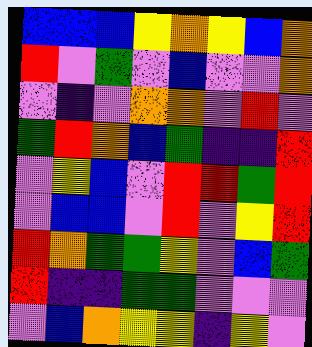[["blue", "blue", "blue", "yellow", "orange", "yellow", "blue", "orange"], ["red", "violet", "green", "violet", "blue", "violet", "violet", "orange"], ["violet", "indigo", "violet", "orange", "orange", "violet", "red", "violet"], ["green", "red", "orange", "blue", "green", "indigo", "indigo", "red"], ["violet", "yellow", "blue", "violet", "red", "red", "green", "red"], ["violet", "blue", "blue", "violet", "red", "violet", "yellow", "red"], ["red", "orange", "green", "green", "yellow", "violet", "blue", "green"], ["red", "indigo", "indigo", "green", "green", "violet", "violet", "violet"], ["violet", "blue", "orange", "yellow", "yellow", "indigo", "yellow", "violet"]]